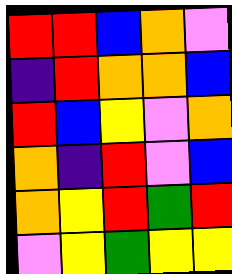[["red", "red", "blue", "orange", "violet"], ["indigo", "red", "orange", "orange", "blue"], ["red", "blue", "yellow", "violet", "orange"], ["orange", "indigo", "red", "violet", "blue"], ["orange", "yellow", "red", "green", "red"], ["violet", "yellow", "green", "yellow", "yellow"]]